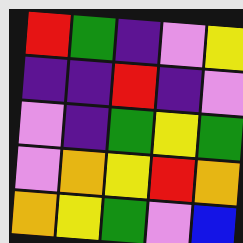[["red", "green", "indigo", "violet", "yellow"], ["indigo", "indigo", "red", "indigo", "violet"], ["violet", "indigo", "green", "yellow", "green"], ["violet", "orange", "yellow", "red", "orange"], ["orange", "yellow", "green", "violet", "blue"]]